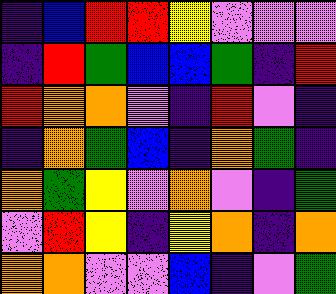[["indigo", "blue", "red", "red", "yellow", "violet", "violet", "violet"], ["indigo", "red", "green", "blue", "blue", "green", "indigo", "red"], ["red", "orange", "orange", "violet", "indigo", "red", "violet", "indigo"], ["indigo", "orange", "green", "blue", "indigo", "orange", "green", "indigo"], ["orange", "green", "yellow", "violet", "orange", "violet", "indigo", "green"], ["violet", "red", "yellow", "indigo", "yellow", "orange", "indigo", "orange"], ["orange", "orange", "violet", "violet", "blue", "indigo", "violet", "green"]]